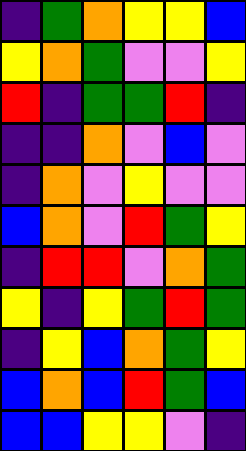[["indigo", "green", "orange", "yellow", "yellow", "blue"], ["yellow", "orange", "green", "violet", "violet", "yellow"], ["red", "indigo", "green", "green", "red", "indigo"], ["indigo", "indigo", "orange", "violet", "blue", "violet"], ["indigo", "orange", "violet", "yellow", "violet", "violet"], ["blue", "orange", "violet", "red", "green", "yellow"], ["indigo", "red", "red", "violet", "orange", "green"], ["yellow", "indigo", "yellow", "green", "red", "green"], ["indigo", "yellow", "blue", "orange", "green", "yellow"], ["blue", "orange", "blue", "red", "green", "blue"], ["blue", "blue", "yellow", "yellow", "violet", "indigo"]]